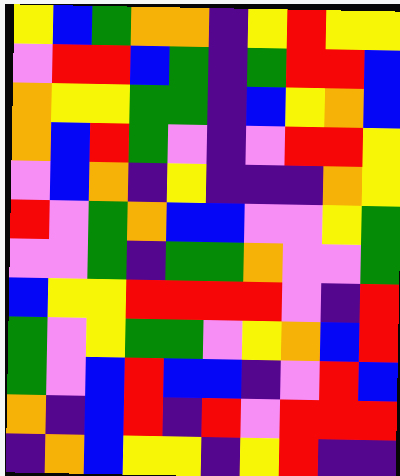[["yellow", "blue", "green", "orange", "orange", "indigo", "yellow", "red", "yellow", "yellow"], ["violet", "red", "red", "blue", "green", "indigo", "green", "red", "red", "blue"], ["orange", "yellow", "yellow", "green", "green", "indigo", "blue", "yellow", "orange", "blue"], ["orange", "blue", "red", "green", "violet", "indigo", "violet", "red", "red", "yellow"], ["violet", "blue", "orange", "indigo", "yellow", "indigo", "indigo", "indigo", "orange", "yellow"], ["red", "violet", "green", "orange", "blue", "blue", "violet", "violet", "yellow", "green"], ["violet", "violet", "green", "indigo", "green", "green", "orange", "violet", "violet", "green"], ["blue", "yellow", "yellow", "red", "red", "red", "red", "violet", "indigo", "red"], ["green", "violet", "yellow", "green", "green", "violet", "yellow", "orange", "blue", "red"], ["green", "violet", "blue", "red", "blue", "blue", "indigo", "violet", "red", "blue"], ["orange", "indigo", "blue", "red", "indigo", "red", "violet", "red", "red", "red"], ["indigo", "orange", "blue", "yellow", "yellow", "indigo", "yellow", "red", "indigo", "indigo"]]